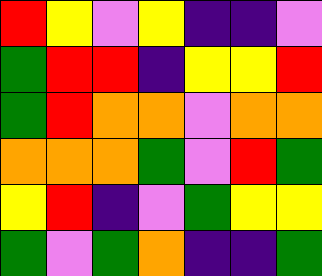[["red", "yellow", "violet", "yellow", "indigo", "indigo", "violet"], ["green", "red", "red", "indigo", "yellow", "yellow", "red"], ["green", "red", "orange", "orange", "violet", "orange", "orange"], ["orange", "orange", "orange", "green", "violet", "red", "green"], ["yellow", "red", "indigo", "violet", "green", "yellow", "yellow"], ["green", "violet", "green", "orange", "indigo", "indigo", "green"]]